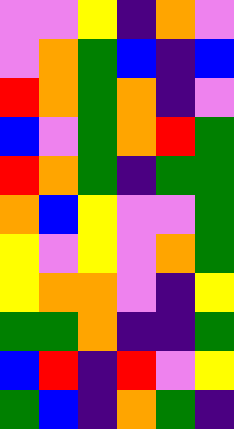[["violet", "violet", "yellow", "indigo", "orange", "violet"], ["violet", "orange", "green", "blue", "indigo", "blue"], ["red", "orange", "green", "orange", "indigo", "violet"], ["blue", "violet", "green", "orange", "red", "green"], ["red", "orange", "green", "indigo", "green", "green"], ["orange", "blue", "yellow", "violet", "violet", "green"], ["yellow", "violet", "yellow", "violet", "orange", "green"], ["yellow", "orange", "orange", "violet", "indigo", "yellow"], ["green", "green", "orange", "indigo", "indigo", "green"], ["blue", "red", "indigo", "red", "violet", "yellow"], ["green", "blue", "indigo", "orange", "green", "indigo"]]